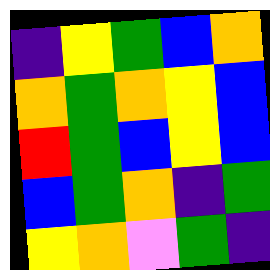[["indigo", "yellow", "green", "blue", "orange"], ["orange", "green", "orange", "yellow", "blue"], ["red", "green", "blue", "yellow", "blue"], ["blue", "green", "orange", "indigo", "green"], ["yellow", "orange", "violet", "green", "indigo"]]